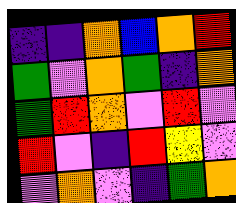[["indigo", "indigo", "orange", "blue", "orange", "red"], ["green", "violet", "orange", "green", "indigo", "orange"], ["green", "red", "orange", "violet", "red", "violet"], ["red", "violet", "indigo", "red", "yellow", "violet"], ["violet", "orange", "violet", "indigo", "green", "orange"]]